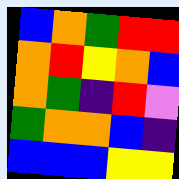[["blue", "orange", "green", "red", "red"], ["orange", "red", "yellow", "orange", "blue"], ["orange", "green", "indigo", "red", "violet"], ["green", "orange", "orange", "blue", "indigo"], ["blue", "blue", "blue", "yellow", "yellow"]]